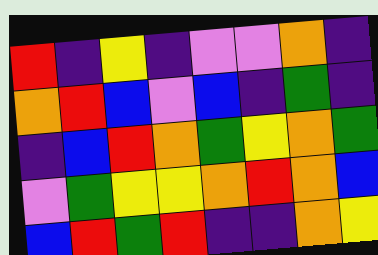[["red", "indigo", "yellow", "indigo", "violet", "violet", "orange", "indigo"], ["orange", "red", "blue", "violet", "blue", "indigo", "green", "indigo"], ["indigo", "blue", "red", "orange", "green", "yellow", "orange", "green"], ["violet", "green", "yellow", "yellow", "orange", "red", "orange", "blue"], ["blue", "red", "green", "red", "indigo", "indigo", "orange", "yellow"]]